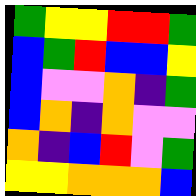[["green", "yellow", "yellow", "red", "red", "green"], ["blue", "green", "red", "blue", "blue", "yellow"], ["blue", "violet", "violet", "orange", "indigo", "green"], ["blue", "orange", "indigo", "orange", "violet", "violet"], ["orange", "indigo", "blue", "red", "violet", "green"], ["yellow", "yellow", "orange", "orange", "orange", "blue"]]